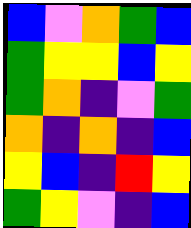[["blue", "violet", "orange", "green", "blue"], ["green", "yellow", "yellow", "blue", "yellow"], ["green", "orange", "indigo", "violet", "green"], ["orange", "indigo", "orange", "indigo", "blue"], ["yellow", "blue", "indigo", "red", "yellow"], ["green", "yellow", "violet", "indigo", "blue"]]